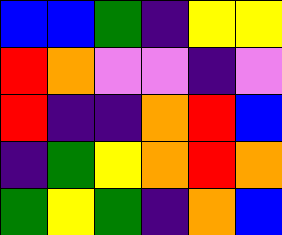[["blue", "blue", "green", "indigo", "yellow", "yellow"], ["red", "orange", "violet", "violet", "indigo", "violet"], ["red", "indigo", "indigo", "orange", "red", "blue"], ["indigo", "green", "yellow", "orange", "red", "orange"], ["green", "yellow", "green", "indigo", "orange", "blue"]]